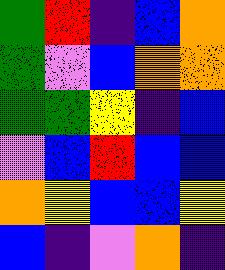[["green", "red", "indigo", "blue", "orange"], ["green", "violet", "blue", "orange", "orange"], ["green", "green", "yellow", "indigo", "blue"], ["violet", "blue", "red", "blue", "blue"], ["orange", "yellow", "blue", "blue", "yellow"], ["blue", "indigo", "violet", "orange", "indigo"]]